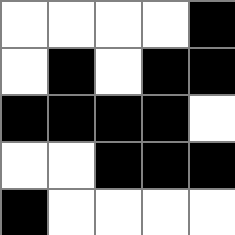[["white", "white", "white", "white", "black"], ["white", "black", "white", "black", "black"], ["black", "black", "black", "black", "white"], ["white", "white", "black", "black", "black"], ["black", "white", "white", "white", "white"]]